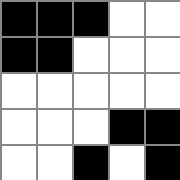[["black", "black", "black", "white", "white"], ["black", "black", "white", "white", "white"], ["white", "white", "white", "white", "white"], ["white", "white", "white", "black", "black"], ["white", "white", "black", "white", "black"]]